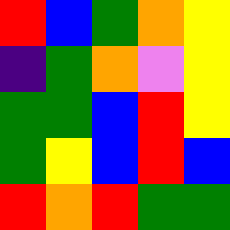[["red", "blue", "green", "orange", "yellow"], ["indigo", "green", "orange", "violet", "yellow"], ["green", "green", "blue", "red", "yellow"], ["green", "yellow", "blue", "red", "blue"], ["red", "orange", "red", "green", "green"]]